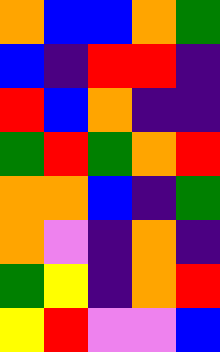[["orange", "blue", "blue", "orange", "green"], ["blue", "indigo", "red", "red", "indigo"], ["red", "blue", "orange", "indigo", "indigo"], ["green", "red", "green", "orange", "red"], ["orange", "orange", "blue", "indigo", "green"], ["orange", "violet", "indigo", "orange", "indigo"], ["green", "yellow", "indigo", "orange", "red"], ["yellow", "red", "violet", "violet", "blue"]]